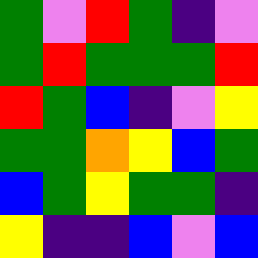[["green", "violet", "red", "green", "indigo", "violet"], ["green", "red", "green", "green", "green", "red"], ["red", "green", "blue", "indigo", "violet", "yellow"], ["green", "green", "orange", "yellow", "blue", "green"], ["blue", "green", "yellow", "green", "green", "indigo"], ["yellow", "indigo", "indigo", "blue", "violet", "blue"]]